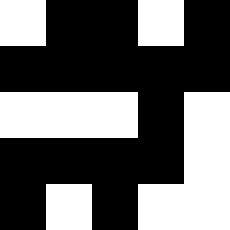[["white", "black", "black", "white", "black"], ["black", "black", "black", "black", "black"], ["white", "white", "white", "black", "white"], ["black", "black", "black", "black", "white"], ["black", "white", "black", "white", "white"]]